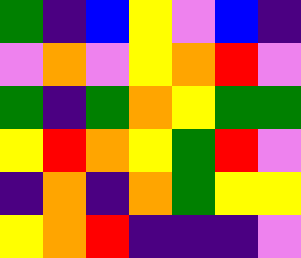[["green", "indigo", "blue", "yellow", "violet", "blue", "indigo"], ["violet", "orange", "violet", "yellow", "orange", "red", "violet"], ["green", "indigo", "green", "orange", "yellow", "green", "green"], ["yellow", "red", "orange", "yellow", "green", "red", "violet"], ["indigo", "orange", "indigo", "orange", "green", "yellow", "yellow"], ["yellow", "orange", "red", "indigo", "indigo", "indigo", "violet"]]